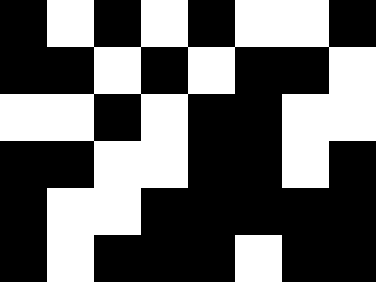[["black", "white", "black", "white", "black", "white", "white", "black"], ["black", "black", "white", "black", "white", "black", "black", "white"], ["white", "white", "black", "white", "black", "black", "white", "white"], ["black", "black", "white", "white", "black", "black", "white", "black"], ["black", "white", "white", "black", "black", "black", "black", "black"], ["black", "white", "black", "black", "black", "white", "black", "black"]]